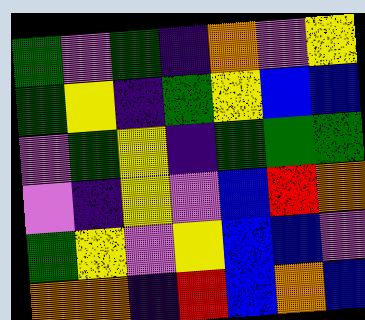[["green", "violet", "green", "indigo", "orange", "violet", "yellow"], ["green", "yellow", "indigo", "green", "yellow", "blue", "blue"], ["violet", "green", "yellow", "indigo", "green", "green", "green"], ["violet", "indigo", "yellow", "violet", "blue", "red", "orange"], ["green", "yellow", "violet", "yellow", "blue", "blue", "violet"], ["orange", "orange", "indigo", "red", "blue", "orange", "blue"]]